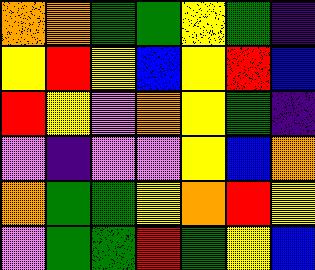[["orange", "orange", "green", "green", "yellow", "green", "indigo"], ["yellow", "red", "yellow", "blue", "yellow", "red", "blue"], ["red", "yellow", "violet", "orange", "yellow", "green", "indigo"], ["violet", "indigo", "violet", "violet", "yellow", "blue", "orange"], ["orange", "green", "green", "yellow", "orange", "red", "yellow"], ["violet", "green", "green", "red", "green", "yellow", "blue"]]